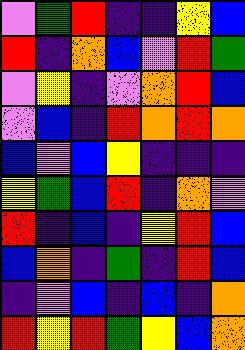[["violet", "green", "red", "indigo", "indigo", "yellow", "blue"], ["red", "indigo", "orange", "blue", "violet", "red", "green"], ["violet", "yellow", "indigo", "violet", "orange", "red", "blue"], ["violet", "blue", "indigo", "red", "orange", "red", "orange"], ["blue", "violet", "blue", "yellow", "indigo", "indigo", "indigo"], ["yellow", "green", "blue", "red", "indigo", "orange", "violet"], ["red", "indigo", "blue", "indigo", "yellow", "red", "blue"], ["blue", "orange", "indigo", "green", "indigo", "red", "blue"], ["indigo", "violet", "blue", "indigo", "blue", "indigo", "orange"], ["red", "yellow", "red", "green", "yellow", "blue", "orange"]]